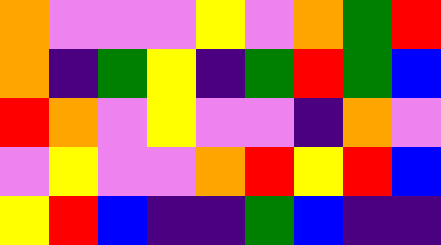[["orange", "violet", "violet", "violet", "yellow", "violet", "orange", "green", "red"], ["orange", "indigo", "green", "yellow", "indigo", "green", "red", "green", "blue"], ["red", "orange", "violet", "yellow", "violet", "violet", "indigo", "orange", "violet"], ["violet", "yellow", "violet", "violet", "orange", "red", "yellow", "red", "blue"], ["yellow", "red", "blue", "indigo", "indigo", "green", "blue", "indigo", "indigo"]]